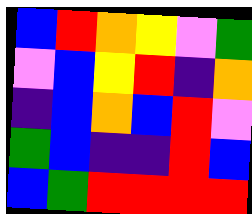[["blue", "red", "orange", "yellow", "violet", "green"], ["violet", "blue", "yellow", "red", "indigo", "orange"], ["indigo", "blue", "orange", "blue", "red", "violet"], ["green", "blue", "indigo", "indigo", "red", "blue"], ["blue", "green", "red", "red", "red", "red"]]